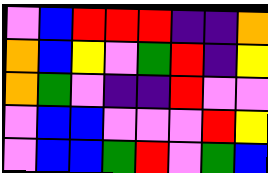[["violet", "blue", "red", "red", "red", "indigo", "indigo", "orange"], ["orange", "blue", "yellow", "violet", "green", "red", "indigo", "yellow"], ["orange", "green", "violet", "indigo", "indigo", "red", "violet", "violet"], ["violet", "blue", "blue", "violet", "violet", "violet", "red", "yellow"], ["violet", "blue", "blue", "green", "red", "violet", "green", "blue"]]